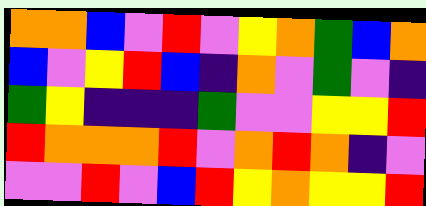[["orange", "orange", "blue", "violet", "red", "violet", "yellow", "orange", "green", "blue", "orange"], ["blue", "violet", "yellow", "red", "blue", "indigo", "orange", "violet", "green", "violet", "indigo"], ["green", "yellow", "indigo", "indigo", "indigo", "green", "violet", "violet", "yellow", "yellow", "red"], ["red", "orange", "orange", "orange", "red", "violet", "orange", "red", "orange", "indigo", "violet"], ["violet", "violet", "red", "violet", "blue", "red", "yellow", "orange", "yellow", "yellow", "red"]]